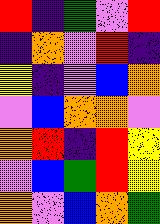[["red", "indigo", "green", "violet", "red"], ["indigo", "orange", "violet", "red", "indigo"], ["yellow", "indigo", "violet", "blue", "orange"], ["violet", "blue", "orange", "orange", "violet"], ["orange", "red", "indigo", "red", "yellow"], ["violet", "blue", "green", "red", "yellow"], ["orange", "violet", "blue", "orange", "green"]]